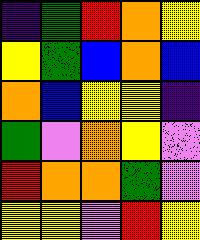[["indigo", "green", "red", "orange", "yellow"], ["yellow", "green", "blue", "orange", "blue"], ["orange", "blue", "yellow", "yellow", "indigo"], ["green", "violet", "orange", "yellow", "violet"], ["red", "orange", "orange", "green", "violet"], ["yellow", "yellow", "violet", "red", "yellow"]]